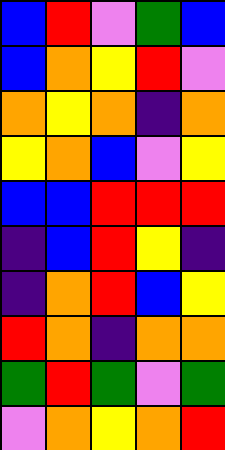[["blue", "red", "violet", "green", "blue"], ["blue", "orange", "yellow", "red", "violet"], ["orange", "yellow", "orange", "indigo", "orange"], ["yellow", "orange", "blue", "violet", "yellow"], ["blue", "blue", "red", "red", "red"], ["indigo", "blue", "red", "yellow", "indigo"], ["indigo", "orange", "red", "blue", "yellow"], ["red", "orange", "indigo", "orange", "orange"], ["green", "red", "green", "violet", "green"], ["violet", "orange", "yellow", "orange", "red"]]